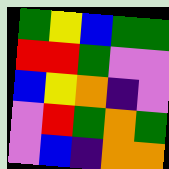[["green", "yellow", "blue", "green", "green"], ["red", "red", "green", "violet", "violet"], ["blue", "yellow", "orange", "indigo", "violet"], ["violet", "red", "green", "orange", "green"], ["violet", "blue", "indigo", "orange", "orange"]]